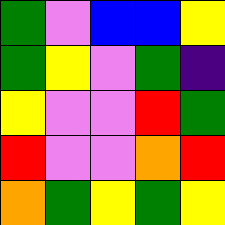[["green", "violet", "blue", "blue", "yellow"], ["green", "yellow", "violet", "green", "indigo"], ["yellow", "violet", "violet", "red", "green"], ["red", "violet", "violet", "orange", "red"], ["orange", "green", "yellow", "green", "yellow"]]